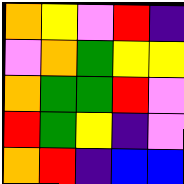[["orange", "yellow", "violet", "red", "indigo"], ["violet", "orange", "green", "yellow", "yellow"], ["orange", "green", "green", "red", "violet"], ["red", "green", "yellow", "indigo", "violet"], ["orange", "red", "indigo", "blue", "blue"]]